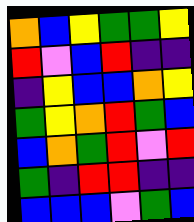[["orange", "blue", "yellow", "green", "green", "yellow"], ["red", "violet", "blue", "red", "indigo", "indigo"], ["indigo", "yellow", "blue", "blue", "orange", "yellow"], ["green", "yellow", "orange", "red", "green", "blue"], ["blue", "orange", "green", "red", "violet", "red"], ["green", "indigo", "red", "red", "indigo", "indigo"], ["blue", "blue", "blue", "violet", "green", "blue"]]